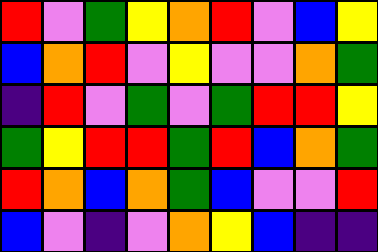[["red", "violet", "green", "yellow", "orange", "red", "violet", "blue", "yellow"], ["blue", "orange", "red", "violet", "yellow", "violet", "violet", "orange", "green"], ["indigo", "red", "violet", "green", "violet", "green", "red", "red", "yellow"], ["green", "yellow", "red", "red", "green", "red", "blue", "orange", "green"], ["red", "orange", "blue", "orange", "green", "blue", "violet", "violet", "red"], ["blue", "violet", "indigo", "violet", "orange", "yellow", "blue", "indigo", "indigo"]]